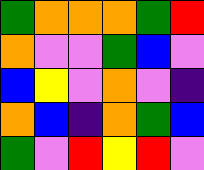[["green", "orange", "orange", "orange", "green", "red"], ["orange", "violet", "violet", "green", "blue", "violet"], ["blue", "yellow", "violet", "orange", "violet", "indigo"], ["orange", "blue", "indigo", "orange", "green", "blue"], ["green", "violet", "red", "yellow", "red", "violet"]]